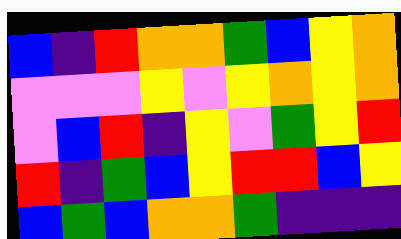[["blue", "indigo", "red", "orange", "orange", "green", "blue", "yellow", "orange"], ["violet", "violet", "violet", "yellow", "violet", "yellow", "orange", "yellow", "orange"], ["violet", "blue", "red", "indigo", "yellow", "violet", "green", "yellow", "red"], ["red", "indigo", "green", "blue", "yellow", "red", "red", "blue", "yellow"], ["blue", "green", "blue", "orange", "orange", "green", "indigo", "indigo", "indigo"]]